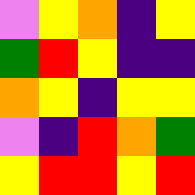[["violet", "yellow", "orange", "indigo", "yellow"], ["green", "red", "yellow", "indigo", "indigo"], ["orange", "yellow", "indigo", "yellow", "yellow"], ["violet", "indigo", "red", "orange", "green"], ["yellow", "red", "red", "yellow", "red"]]